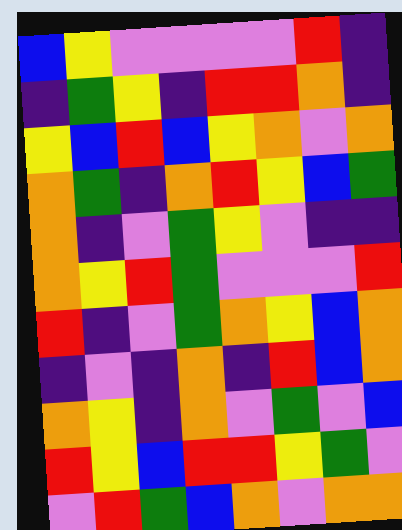[["blue", "yellow", "violet", "violet", "violet", "violet", "red", "indigo"], ["indigo", "green", "yellow", "indigo", "red", "red", "orange", "indigo"], ["yellow", "blue", "red", "blue", "yellow", "orange", "violet", "orange"], ["orange", "green", "indigo", "orange", "red", "yellow", "blue", "green"], ["orange", "indigo", "violet", "green", "yellow", "violet", "indigo", "indigo"], ["orange", "yellow", "red", "green", "violet", "violet", "violet", "red"], ["red", "indigo", "violet", "green", "orange", "yellow", "blue", "orange"], ["indigo", "violet", "indigo", "orange", "indigo", "red", "blue", "orange"], ["orange", "yellow", "indigo", "orange", "violet", "green", "violet", "blue"], ["red", "yellow", "blue", "red", "red", "yellow", "green", "violet"], ["violet", "red", "green", "blue", "orange", "violet", "orange", "orange"]]